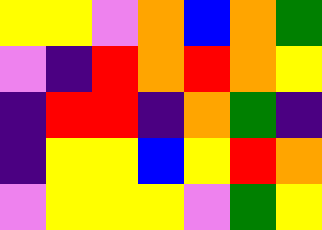[["yellow", "yellow", "violet", "orange", "blue", "orange", "green"], ["violet", "indigo", "red", "orange", "red", "orange", "yellow"], ["indigo", "red", "red", "indigo", "orange", "green", "indigo"], ["indigo", "yellow", "yellow", "blue", "yellow", "red", "orange"], ["violet", "yellow", "yellow", "yellow", "violet", "green", "yellow"]]